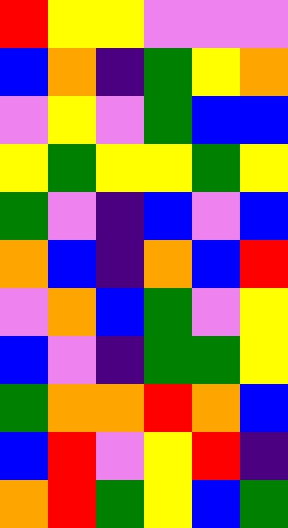[["red", "yellow", "yellow", "violet", "violet", "violet"], ["blue", "orange", "indigo", "green", "yellow", "orange"], ["violet", "yellow", "violet", "green", "blue", "blue"], ["yellow", "green", "yellow", "yellow", "green", "yellow"], ["green", "violet", "indigo", "blue", "violet", "blue"], ["orange", "blue", "indigo", "orange", "blue", "red"], ["violet", "orange", "blue", "green", "violet", "yellow"], ["blue", "violet", "indigo", "green", "green", "yellow"], ["green", "orange", "orange", "red", "orange", "blue"], ["blue", "red", "violet", "yellow", "red", "indigo"], ["orange", "red", "green", "yellow", "blue", "green"]]